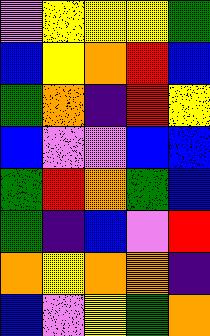[["violet", "yellow", "yellow", "yellow", "green"], ["blue", "yellow", "orange", "red", "blue"], ["green", "orange", "indigo", "red", "yellow"], ["blue", "violet", "violet", "blue", "blue"], ["green", "red", "orange", "green", "blue"], ["green", "indigo", "blue", "violet", "red"], ["orange", "yellow", "orange", "orange", "indigo"], ["blue", "violet", "yellow", "green", "orange"]]